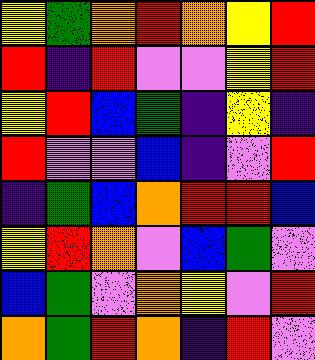[["yellow", "green", "orange", "red", "orange", "yellow", "red"], ["red", "indigo", "red", "violet", "violet", "yellow", "red"], ["yellow", "red", "blue", "green", "indigo", "yellow", "indigo"], ["red", "violet", "violet", "blue", "indigo", "violet", "red"], ["indigo", "green", "blue", "orange", "red", "red", "blue"], ["yellow", "red", "orange", "violet", "blue", "green", "violet"], ["blue", "green", "violet", "orange", "yellow", "violet", "red"], ["orange", "green", "red", "orange", "indigo", "red", "violet"]]